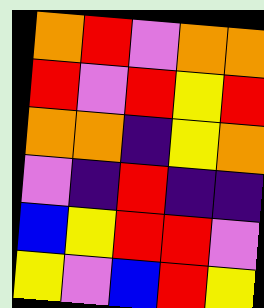[["orange", "red", "violet", "orange", "orange"], ["red", "violet", "red", "yellow", "red"], ["orange", "orange", "indigo", "yellow", "orange"], ["violet", "indigo", "red", "indigo", "indigo"], ["blue", "yellow", "red", "red", "violet"], ["yellow", "violet", "blue", "red", "yellow"]]